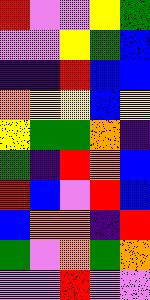[["red", "violet", "violet", "yellow", "green"], ["violet", "violet", "yellow", "green", "blue"], ["indigo", "indigo", "red", "blue", "blue"], ["orange", "yellow", "yellow", "blue", "yellow"], ["yellow", "green", "green", "orange", "indigo"], ["green", "indigo", "red", "orange", "blue"], ["red", "blue", "violet", "red", "blue"], ["blue", "orange", "orange", "indigo", "red"], ["green", "violet", "orange", "green", "orange"], ["violet", "violet", "red", "violet", "violet"]]